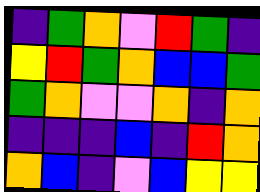[["indigo", "green", "orange", "violet", "red", "green", "indigo"], ["yellow", "red", "green", "orange", "blue", "blue", "green"], ["green", "orange", "violet", "violet", "orange", "indigo", "orange"], ["indigo", "indigo", "indigo", "blue", "indigo", "red", "orange"], ["orange", "blue", "indigo", "violet", "blue", "yellow", "yellow"]]